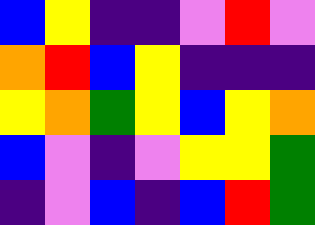[["blue", "yellow", "indigo", "indigo", "violet", "red", "violet"], ["orange", "red", "blue", "yellow", "indigo", "indigo", "indigo"], ["yellow", "orange", "green", "yellow", "blue", "yellow", "orange"], ["blue", "violet", "indigo", "violet", "yellow", "yellow", "green"], ["indigo", "violet", "blue", "indigo", "blue", "red", "green"]]